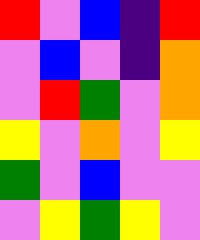[["red", "violet", "blue", "indigo", "red"], ["violet", "blue", "violet", "indigo", "orange"], ["violet", "red", "green", "violet", "orange"], ["yellow", "violet", "orange", "violet", "yellow"], ["green", "violet", "blue", "violet", "violet"], ["violet", "yellow", "green", "yellow", "violet"]]